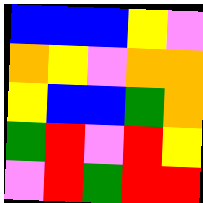[["blue", "blue", "blue", "yellow", "violet"], ["orange", "yellow", "violet", "orange", "orange"], ["yellow", "blue", "blue", "green", "orange"], ["green", "red", "violet", "red", "yellow"], ["violet", "red", "green", "red", "red"]]